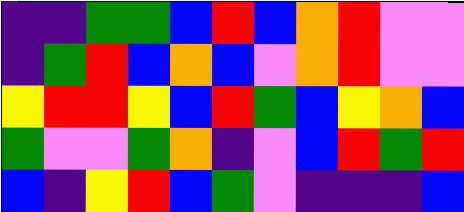[["indigo", "indigo", "green", "green", "blue", "red", "blue", "orange", "red", "violet", "violet"], ["indigo", "green", "red", "blue", "orange", "blue", "violet", "orange", "red", "violet", "violet"], ["yellow", "red", "red", "yellow", "blue", "red", "green", "blue", "yellow", "orange", "blue"], ["green", "violet", "violet", "green", "orange", "indigo", "violet", "blue", "red", "green", "red"], ["blue", "indigo", "yellow", "red", "blue", "green", "violet", "indigo", "indigo", "indigo", "blue"]]